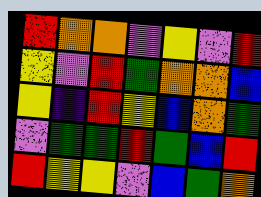[["red", "orange", "orange", "violet", "yellow", "violet", "red"], ["yellow", "violet", "red", "green", "orange", "orange", "blue"], ["yellow", "indigo", "red", "yellow", "blue", "orange", "green"], ["violet", "green", "green", "red", "green", "blue", "red"], ["red", "yellow", "yellow", "violet", "blue", "green", "orange"]]